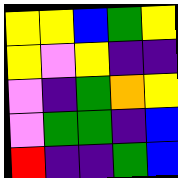[["yellow", "yellow", "blue", "green", "yellow"], ["yellow", "violet", "yellow", "indigo", "indigo"], ["violet", "indigo", "green", "orange", "yellow"], ["violet", "green", "green", "indigo", "blue"], ["red", "indigo", "indigo", "green", "blue"]]